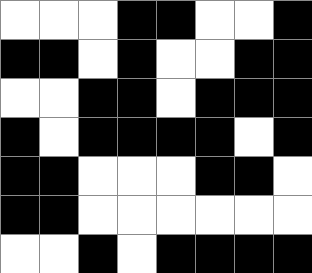[["white", "white", "white", "black", "black", "white", "white", "black"], ["black", "black", "white", "black", "white", "white", "black", "black"], ["white", "white", "black", "black", "white", "black", "black", "black"], ["black", "white", "black", "black", "black", "black", "white", "black"], ["black", "black", "white", "white", "white", "black", "black", "white"], ["black", "black", "white", "white", "white", "white", "white", "white"], ["white", "white", "black", "white", "black", "black", "black", "black"]]